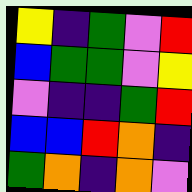[["yellow", "indigo", "green", "violet", "red"], ["blue", "green", "green", "violet", "yellow"], ["violet", "indigo", "indigo", "green", "red"], ["blue", "blue", "red", "orange", "indigo"], ["green", "orange", "indigo", "orange", "violet"]]